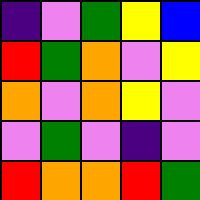[["indigo", "violet", "green", "yellow", "blue"], ["red", "green", "orange", "violet", "yellow"], ["orange", "violet", "orange", "yellow", "violet"], ["violet", "green", "violet", "indigo", "violet"], ["red", "orange", "orange", "red", "green"]]